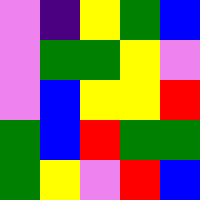[["violet", "indigo", "yellow", "green", "blue"], ["violet", "green", "green", "yellow", "violet"], ["violet", "blue", "yellow", "yellow", "red"], ["green", "blue", "red", "green", "green"], ["green", "yellow", "violet", "red", "blue"]]